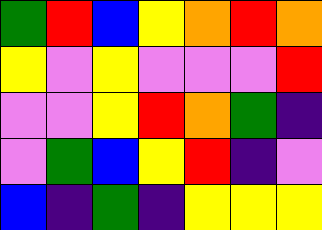[["green", "red", "blue", "yellow", "orange", "red", "orange"], ["yellow", "violet", "yellow", "violet", "violet", "violet", "red"], ["violet", "violet", "yellow", "red", "orange", "green", "indigo"], ["violet", "green", "blue", "yellow", "red", "indigo", "violet"], ["blue", "indigo", "green", "indigo", "yellow", "yellow", "yellow"]]